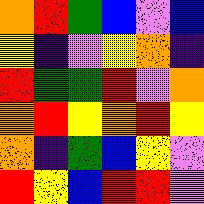[["orange", "red", "green", "blue", "violet", "blue"], ["yellow", "indigo", "violet", "yellow", "orange", "indigo"], ["red", "green", "green", "red", "violet", "orange"], ["orange", "red", "yellow", "orange", "red", "yellow"], ["orange", "indigo", "green", "blue", "yellow", "violet"], ["red", "yellow", "blue", "red", "red", "violet"]]